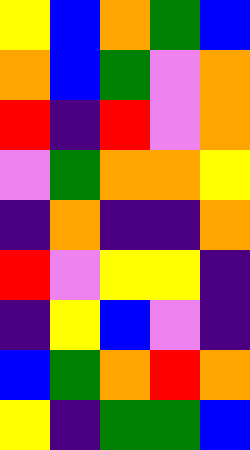[["yellow", "blue", "orange", "green", "blue"], ["orange", "blue", "green", "violet", "orange"], ["red", "indigo", "red", "violet", "orange"], ["violet", "green", "orange", "orange", "yellow"], ["indigo", "orange", "indigo", "indigo", "orange"], ["red", "violet", "yellow", "yellow", "indigo"], ["indigo", "yellow", "blue", "violet", "indigo"], ["blue", "green", "orange", "red", "orange"], ["yellow", "indigo", "green", "green", "blue"]]